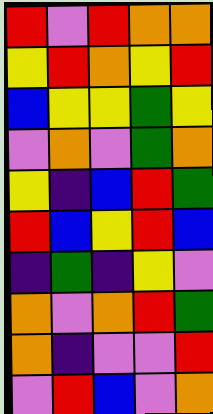[["red", "violet", "red", "orange", "orange"], ["yellow", "red", "orange", "yellow", "red"], ["blue", "yellow", "yellow", "green", "yellow"], ["violet", "orange", "violet", "green", "orange"], ["yellow", "indigo", "blue", "red", "green"], ["red", "blue", "yellow", "red", "blue"], ["indigo", "green", "indigo", "yellow", "violet"], ["orange", "violet", "orange", "red", "green"], ["orange", "indigo", "violet", "violet", "red"], ["violet", "red", "blue", "violet", "orange"]]